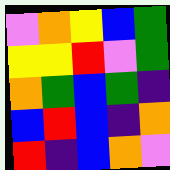[["violet", "orange", "yellow", "blue", "green"], ["yellow", "yellow", "red", "violet", "green"], ["orange", "green", "blue", "green", "indigo"], ["blue", "red", "blue", "indigo", "orange"], ["red", "indigo", "blue", "orange", "violet"]]